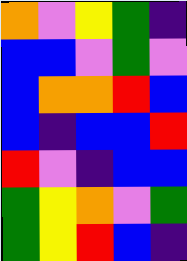[["orange", "violet", "yellow", "green", "indigo"], ["blue", "blue", "violet", "green", "violet"], ["blue", "orange", "orange", "red", "blue"], ["blue", "indigo", "blue", "blue", "red"], ["red", "violet", "indigo", "blue", "blue"], ["green", "yellow", "orange", "violet", "green"], ["green", "yellow", "red", "blue", "indigo"]]